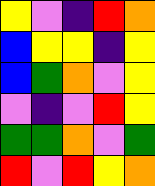[["yellow", "violet", "indigo", "red", "orange"], ["blue", "yellow", "yellow", "indigo", "yellow"], ["blue", "green", "orange", "violet", "yellow"], ["violet", "indigo", "violet", "red", "yellow"], ["green", "green", "orange", "violet", "green"], ["red", "violet", "red", "yellow", "orange"]]